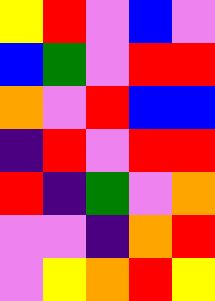[["yellow", "red", "violet", "blue", "violet"], ["blue", "green", "violet", "red", "red"], ["orange", "violet", "red", "blue", "blue"], ["indigo", "red", "violet", "red", "red"], ["red", "indigo", "green", "violet", "orange"], ["violet", "violet", "indigo", "orange", "red"], ["violet", "yellow", "orange", "red", "yellow"]]